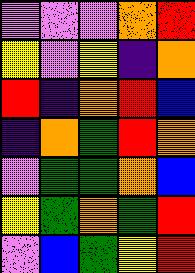[["violet", "violet", "violet", "orange", "red"], ["yellow", "violet", "yellow", "indigo", "orange"], ["red", "indigo", "orange", "red", "blue"], ["indigo", "orange", "green", "red", "orange"], ["violet", "green", "green", "orange", "blue"], ["yellow", "green", "orange", "green", "red"], ["violet", "blue", "green", "yellow", "red"]]